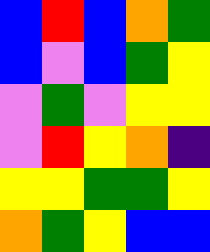[["blue", "red", "blue", "orange", "green"], ["blue", "violet", "blue", "green", "yellow"], ["violet", "green", "violet", "yellow", "yellow"], ["violet", "red", "yellow", "orange", "indigo"], ["yellow", "yellow", "green", "green", "yellow"], ["orange", "green", "yellow", "blue", "blue"]]